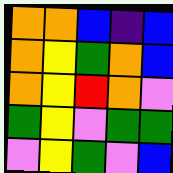[["orange", "orange", "blue", "indigo", "blue"], ["orange", "yellow", "green", "orange", "blue"], ["orange", "yellow", "red", "orange", "violet"], ["green", "yellow", "violet", "green", "green"], ["violet", "yellow", "green", "violet", "blue"]]